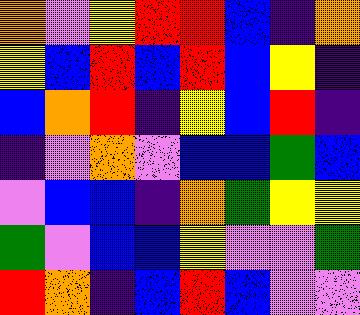[["orange", "violet", "yellow", "red", "red", "blue", "indigo", "orange"], ["yellow", "blue", "red", "blue", "red", "blue", "yellow", "indigo"], ["blue", "orange", "red", "indigo", "yellow", "blue", "red", "indigo"], ["indigo", "violet", "orange", "violet", "blue", "blue", "green", "blue"], ["violet", "blue", "blue", "indigo", "orange", "green", "yellow", "yellow"], ["green", "violet", "blue", "blue", "yellow", "violet", "violet", "green"], ["red", "orange", "indigo", "blue", "red", "blue", "violet", "violet"]]